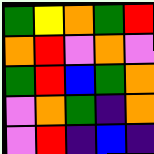[["green", "yellow", "orange", "green", "red"], ["orange", "red", "violet", "orange", "violet"], ["green", "red", "blue", "green", "orange"], ["violet", "orange", "green", "indigo", "orange"], ["violet", "red", "indigo", "blue", "indigo"]]